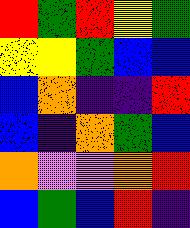[["red", "green", "red", "yellow", "green"], ["yellow", "yellow", "green", "blue", "blue"], ["blue", "orange", "indigo", "indigo", "red"], ["blue", "indigo", "orange", "green", "blue"], ["orange", "violet", "violet", "orange", "red"], ["blue", "green", "blue", "red", "indigo"]]